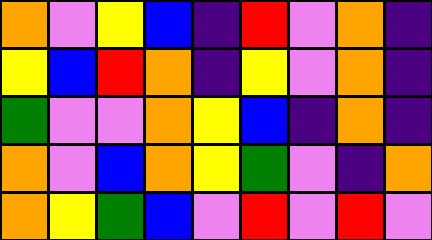[["orange", "violet", "yellow", "blue", "indigo", "red", "violet", "orange", "indigo"], ["yellow", "blue", "red", "orange", "indigo", "yellow", "violet", "orange", "indigo"], ["green", "violet", "violet", "orange", "yellow", "blue", "indigo", "orange", "indigo"], ["orange", "violet", "blue", "orange", "yellow", "green", "violet", "indigo", "orange"], ["orange", "yellow", "green", "blue", "violet", "red", "violet", "red", "violet"]]